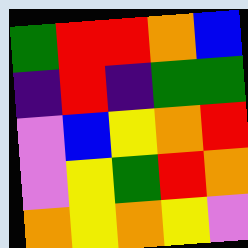[["green", "red", "red", "orange", "blue"], ["indigo", "red", "indigo", "green", "green"], ["violet", "blue", "yellow", "orange", "red"], ["violet", "yellow", "green", "red", "orange"], ["orange", "yellow", "orange", "yellow", "violet"]]